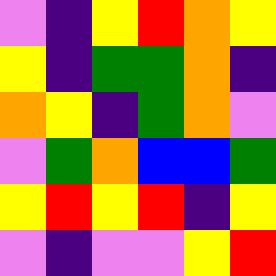[["violet", "indigo", "yellow", "red", "orange", "yellow"], ["yellow", "indigo", "green", "green", "orange", "indigo"], ["orange", "yellow", "indigo", "green", "orange", "violet"], ["violet", "green", "orange", "blue", "blue", "green"], ["yellow", "red", "yellow", "red", "indigo", "yellow"], ["violet", "indigo", "violet", "violet", "yellow", "red"]]